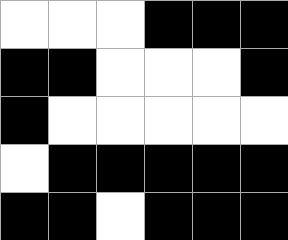[["white", "white", "white", "black", "black", "black"], ["black", "black", "white", "white", "white", "black"], ["black", "white", "white", "white", "white", "white"], ["white", "black", "black", "black", "black", "black"], ["black", "black", "white", "black", "black", "black"]]